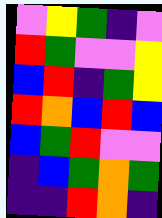[["violet", "yellow", "green", "indigo", "violet"], ["red", "green", "violet", "violet", "yellow"], ["blue", "red", "indigo", "green", "yellow"], ["red", "orange", "blue", "red", "blue"], ["blue", "green", "red", "violet", "violet"], ["indigo", "blue", "green", "orange", "green"], ["indigo", "indigo", "red", "orange", "indigo"]]